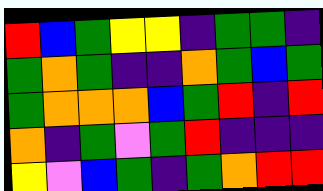[["red", "blue", "green", "yellow", "yellow", "indigo", "green", "green", "indigo"], ["green", "orange", "green", "indigo", "indigo", "orange", "green", "blue", "green"], ["green", "orange", "orange", "orange", "blue", "green", "red", "indigo", "red"], ["orange", "indigo", "green", "violet", "green", "red", "indigo", "indigo", "indigo"], ["yellow", "violet", "blue", "green", "indigo", "green", "orange", "red", "red"]]